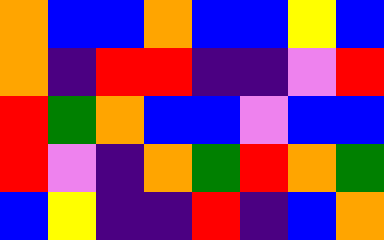[["orange", "blue", "blue", "orange", "blue", "blue", "yellow", "blue"], ["orange", "indigo", "red", "red", "indigo", "indigo", "violet", "red"], ["red", "green", "orange", "blue", "blue", "violet", "blue", "blue"], ["red", "violet", "indigo", "orange", "green", "red", "orange", "green"], ["blue", "yellow", "indigo", "indigo", "red", "indigo", "blue", "orange"]]